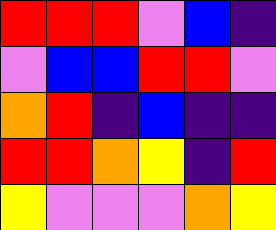[["red", "red", "red", "violet", "blue", "indigo"], ["violet", "blue", "blue", "red", "red", "violet"], ["orange", "red", "indigo", "blue", "indigo", "indigo"], ["red", "red", "orange", "yellow", "indigo", "red"], ["yellow", "violet", "violet", "violet", "orange", "yellow"]]